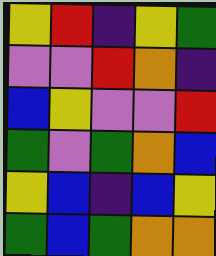[["yellow", "red", "indigo", "yellow", "green"], ["violet", "violet", "red", "orange", "indigo"], ["blue", "yellow", "violet", "violet", "red"], ["green", "violet", "green", "orange", "blue"], ["yellow", "blue", "indigo", "blue", "yellow"], ["green", "blue", "green", "orange", "orange"]]